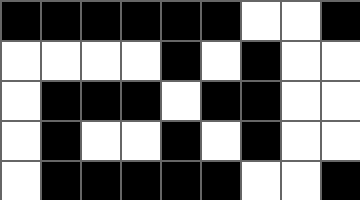[["black", "black", "black", "black", "black", "black", "white", "white", "black"], ["white", "white", "white", "white", "black", "white", "black", "white", "white"], ["white", "black", "black", "black", "white", "black", "black", "white", "white"], ["white", "black", "white", "white", "black", "white", "black", "white", "white"], ["white", "black", "black", "black", "black", "black", "white", "white", "black"]]